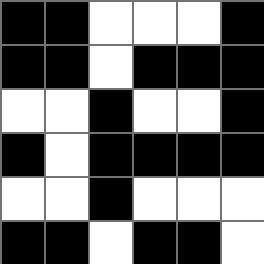[["black", "black", "white", "white", "white", "black"], ["black", "black", "white", "black", "black", "black"], ["white", "white", "black", "white", "white", "black"], ["black", "white", "black", "black", "black", "black"], ["white", "white", "black", "white", "white", "white"], ["black", "black", "white", "black", "black", "white"]]